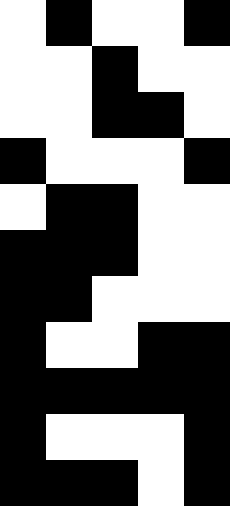[["white", "black", "white", "white", "black"], ["white", "white", "black", "white", "white"], ["white", "white", "black", "black", "white"], ["black", "white", "white", "white", "black"], ["white", "black", "black", "white", "white"], ["black", "black", "black", "white", "white"], ["black", "black", "white", "white", "white"], ["black", "white", "white", "black", "black"], ["black", "black", "black", "black", "black"], ["black", "white", "white", "white", "black"], ["black", "black", "black", "white", "black"]]